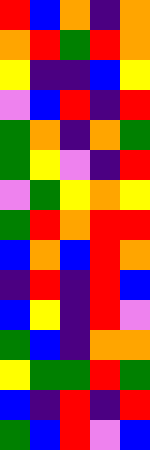[["red", "blue", "orange", "indigo", "orange"], ["orange", "red", "green", "red", "orange"], ["yellow", "indigo", "indigo", "blue", "yellow"], ["violet", "blue", "red", "indigo", "red"], ["green", "orange", "indigo", "orange", "green"], ["green", "yellow", "violet", "indigo", "red"], ["violet", "green", "yellow", "orange", "yellow"], ["green", "red", "orange", "red", "red"], ["blue", "orange", "blue", "red", "orange"], ["indigo", "red", "indigo", "red", "blue"], ["blue", "yellow", "indigo", "red", "violet"], ["green", "blue", "indigo", "orange", "orange"], ["yellow", "green", "green", "red", "green"], ["blue", "indigo", "red", "indigo", "red"], ["green", "blue", "red", "violet", "blue"]]